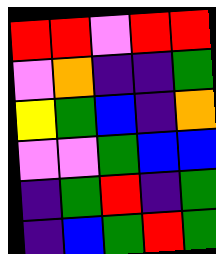[["red", "red", "violet", "red", "red"], ["violet", "orange", "indigo", "indigo", "green"], ["yellow", "green", "blue", "indigo", "orange"], ["violet", "violet", "green", "blue", "blue"], ["indigo", "green", "red", "indigo", "green"], ["indigo", "blue", "green", "red", "green"]]